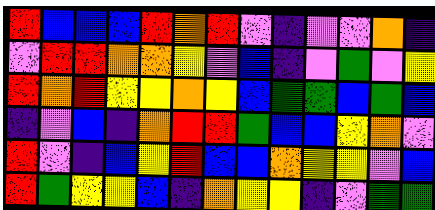[["red", "blue", "blue", "blue", "red", "orange", "red", "violet", "indigo", "violet", "violet", "orange", "indigo"], ["violet", "red", "red", "orange", "orange", "yellow", "violet", "blue", "indigo", "violet", "green", "violet", "yellow"], ["red", "orange", "red", "yellow", "yellow", "orange", "yellow", "blue", "green", "green", "blue", "green", "blue"], ["indigo", "violet", "blue", "indigo", "orange", "red", "red", "green", "blue", "blue", "yellow", "orange", "violet"], ["red", "violet", "indigo", "blue", "yellow", "red", "blue", "blue", "orange", "yellow", "yellow", "violet", "blue"], ["red", "green", "yellow", "yellow", "blue", "indigo", "orange", "yellow", "yellow", "indigo", "violet", "green", "green"]]